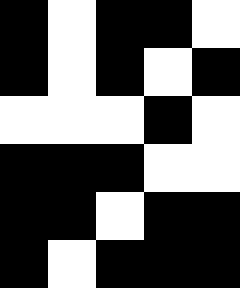[["black", "white", "black", "black", "white"], ["black", "white", "black", "white", "black"], ["white", "white", "white", "black", "white"], ["black", "black", "black", "white", "white"], ["black", "black", "white", "black", "black"], ["black", "white", "black", "black", "black"]]